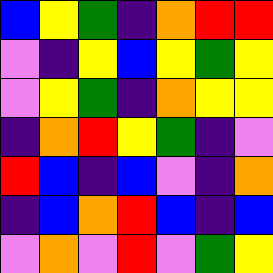[["blue", "yellow", "green", "indigo", "orange", "red", "red"], ["violet", "indigo", "yellow", "blue", "yellow", "green", "yellow"], ["violet", "yellow", "green", "indigo", "orange", "yellow", "yellow"], ["indigo", "orange", "red", "yellow", "green", "indigo", "violet"], ["red", "blue", "indigo", "blue", "violet", "indigo", "orange"], ["indigo", "blue", "orange", "red", "blue", "indigo", "blue"], ["violet", "orange", "violet", "red", "violet", "green", "yellow"]]